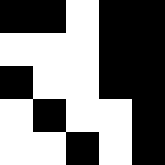[["black", "black", "white", "black", "black"], ["white", "white", "white", "black", "black"], ["black", "white", "white", "black", "black"], ["white", "black", "white", "white", "black"], ["white", "white", "black", "white", "black"]]